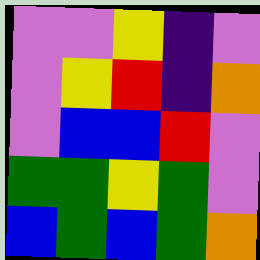[["violet", "violet", "yellow", "indigo", "violet"], ["violet", "yellow", "red", "indigo", "orange"], ["violet", "blue", "blue", "red", "violet"], ["green", "green", "yellow", "green", "violet"], ["blue", "green", "blue", "green", "orange"]]